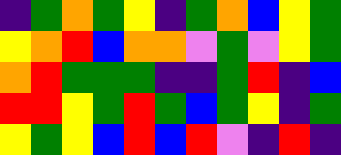[["indigo", "green", "orange", "green", "yellow", "indigo", "green", "orange", "blue", "yellow", "green"], ["yellow", "orange", "red", "blue", "orange", "orange", "violet", "green", "violet", "yellow", "green"], ["orange", "red", "green", "green", "green", "indigo", "indigo", "green", "red", "indigo", "blue"], ["red", "red", "yellow", "green", "red", "green", "blue", "green", "yellow", "indigo", "green"], ["yellow", "green", "yellow", "blue", "red", "blue", "red", "violet", "indigo", "red", "indigo"]]